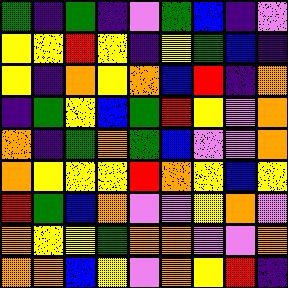[["green", "indigo", "green", "indigo", "violet", "green", "blue", "indigo", "violet"], ["yellow", "yellow", "red", "yellow", "indigo", "yellow", "green", "blue", "indigo"], ["yellow", "indigo", "orange", "yellow", "orange", "blue", "red", "indigo", "orange"], ["indigo", "green", "yellow", "blue", "green", "red", "yellow", "violet", "orange"], ["orange", "indigo", "green", "orange", "green", "blue", "violet", "violet", "orange"], ["orange", "yellow", "yellow", "yellow", "red", "orange", "yellow", "blue", "yellow"], ["red", "green", "blue", "orange", "violet", "violet", "yellow", "orange", "violet"], ["orange", "yellow", "yellow", "green", "orange", "orange", "violet", "violet", "orange"], ["orange", "orange", "blue", "yellow", "violet", "orange", "yellow", "red", "indigo"]]